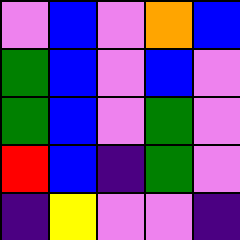[["violet", "blue", "violet", "orange", "blue"], ["green", "blue", "violet", "blue", "violet"], ["green", "blue", "violet", "green", "violet"], ["red", "blue", "indigo", "green", "violet"], ["indigo", "yellow", "violet", "violet", "indigo"]]